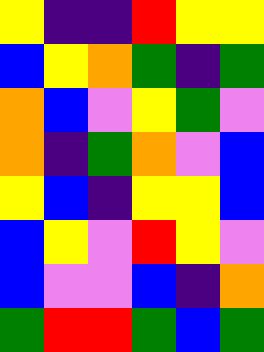[["yellow", "indigo", "indigo", "red", "yellow", "yellow"], ["blue", "yellow", "orange", "green", "indigo", "green"], ["orange", "blue", "violet", "yellow", "green", "violet"], ["orange", "indigo", "green", "orange", "violet", "blue"], ["yellow", "blue", "indigo", "yellow", "yellow", "blue"], ["blue", "yellow", "violet", "red", "yellow", "violet"], ["blue", "violet", "violet", "blue", "indigo", "orange"], ["green", "red", "red", "green", "blue", "green"]]